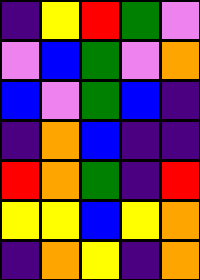[["indigo", "yellow", "red", "green", "violet"], ["violet", "blue", "green", "violet", "orange"], ["blue", "violet", "green", "blue", "indigo"], ["indigo", "orange", "blue", "indigo", "indigo"], ["red", "orange", "green", "indigo", "red"], ["yellow", "yellow", "blue", "yellow", "orange"], ["indigo", "orange", "yellow", "indigo", "orange"]]